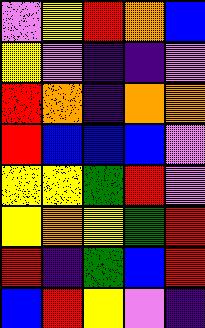[["violet", "yellow", "red", "orange", "blue"], ["yellow", "violet", "indigo", "indigo", "violet"], ["red", "orange", "indigo", "orange", "orange"], ["red", "blue", "blue", "blue", "violet"], ["yellow", "yellow", "green", "red", "violet"], ["yellow", "orange", "yellow", "green", "red"], ["red", "indigo", "green", "blue", "red"], ["blue", "red", "yellow", "violet", "indigo"]]